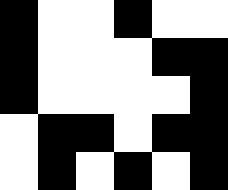[["black", "white", "white", "black", "white", "white"], ["black", "white", "white", "white", "black", "black"], ["black", "white", "white", "white", "white", "black"], ["white", "black", "black", "white", "black", "black"], ["white", "black", "white", "black", "white", "black"]]